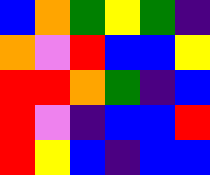[["blue", "orange", "green", "yellow", "green", "indigo"], ["orange", "violet", "red", "blue", "blue", "yellow"], ["red", "red", "orange", "green", "indigo", "blue"], ["red", "violet", "indigo", "blue", "blue", "red"], ["red", "yellow", "blue", "indigo", "blue", "blue"]]